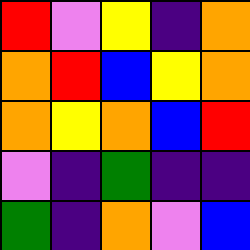[["red", "violet", "yellow", "indigo", "orange"], ["orange", "red", "blue", "yellow", "orange"], ["orange", "yellow", "orange", "blue", "red"], ["violet", "indigo", "green", "indigo", "indigo"], ["green", "indigo", "orange", "violet", "blue"]]